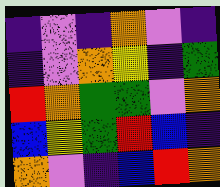[["indigo", "violet", "indigo", "orange", "violet", "indigo"], ["indigo", "violet", "orange", "yellow", "indigo", "green"], ["red", "orange", "green", "green", "violet", "orange"], ["blue", "yellow", "green", "red", "blue", "indigo"], ["orange", "violet", "indigo", "blue", "red", "orange"]]